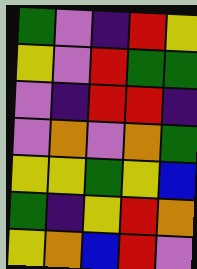[["green", "violet", "indigo", "red", "yellow"], ["yellow", "violet", "red", "green", "green"], ["violet", "indigo", "red", "red", "indigo"], ["violet", "orange", "violet", "orange", "green"], ["yellow", "yellow", "green", "yellow", "blue"], ["green", "indigo", "yellow", "red", "orange"], ["yellow", "orange", "blue", "red", "violet"]]